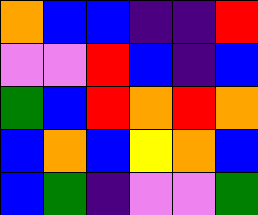[["orange", "blue", "blue", "indigo", "indigo", "red"], ["violet", "violet", "red", "blue", "indigo", "blue"], ["green", "blue", "red", "orange", "red", "orange"], ["blue", "orange", "blue", "yellow", "orange", "blue"], ["blue", "green", "indigo", "violet", "violet", "green"]]